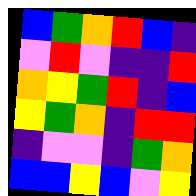[["blue", "green", "orange", "red", "blue", "indigo"], ["violet", "red", "violet", "indigo", "indigo", "red"], ["orange", "yellow", "green", "red", "indigo", "blue"], ["yellow", "green", "orange", "indigo", "red", "red"], ["indigo", "violet", "violet", "indigo", "green", "orange"], ["blue", "blue", "yellow", "blue", "violet", "yellow"]]